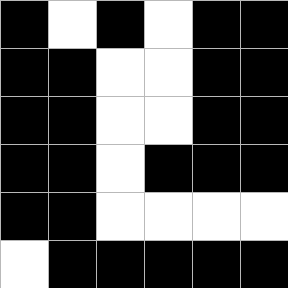[["black", "white", "black", "white", "black", "black"], ["black", "black", "white", "white", "black", "black"], ["black", "black", "white", "white", "black", "black"], ["black", "black", "white", "black", "black", "black"], ["black", "black", "white", "white", "white", "white"], ["white", "black", "black", "black", "black", "black"]]